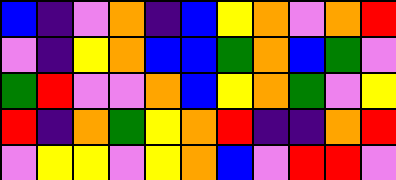[["blue", "indigo", "violet", "orange", "indigo", "blue", "yellow", "orange", "violet", "orange", "red"], ["violet", "indigo", "yellow", "orange", "blue", "blue", "green", "orange", "blue", "green", "violet"], ["green", "red", "violet", "violet", "orange", "blue", "yellow", "orange", "green", "violet", "yellow"], ["red", "indigo", "orange", "green", "yellow", "orange", "red", "indigo", "indigo", "orange", "red"], ["violet", "yellow", "yellow", "violet", "yellow", "orange", "blue", "violet", "red", "red", "violet"]]